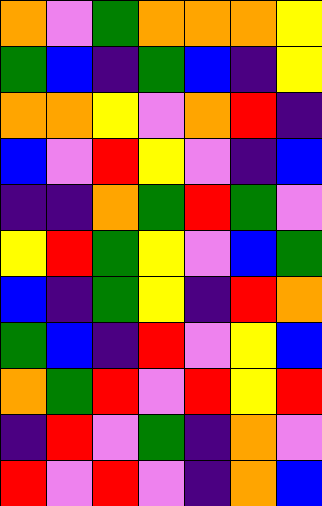[["orange", "violet", "green", "orange", "orange", "orange", "yellow"], ["green", "blue", "indigo", "green", "blue", "indigo", "yellow"], ["orange", "orange", "yellow", "violet", "orange", "red", "indigo"], ["blue", "violet", "red", "yellow", "violet", "indigo", "blue"], ["indigo", "indigo", "orange", "green", "red", "green", "violet"], ["yellow", "red", "green", "yellow", "violet", "blue", "green"], ["blue", "indigo", "green", "yellow", "indigo", "red", "orange"], ["green", "blue", "indigo", "red", "violet", "yellow", "blue"], ["orange", "green", "red", "violet", "red", "yellow", "red"], ["indigo", "red", "violet", "green", "indigo", "orange", "violet"], ["red", "violet", "red", "violet", "indigo", "orange", "blue"]]